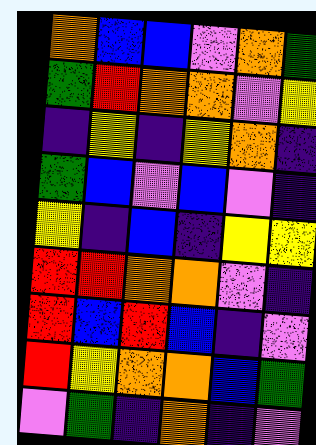[["orange", "blue", "blue", "violet", "orange", "green"], ["green", "red", "orange", "orange", "violet", "yellow"], ["indigo", "yellow", "indigo", "yellow", "orange", "indigo"], ["green", "blue", "violet", "blue", "violet", "indigo"], ["yellow", "indigo", "blue", "indigo", "yellow", "yellow"], ["red", "red", "orange", "orange", "violet", "indigo"], ["red", "blue", "red", "blue", "indigo", "violet"], ["red", "yellow", "orange", "orange", "blue", "green"], ["violet", "green", "indigo", "orange", "indigo", "violet"]]